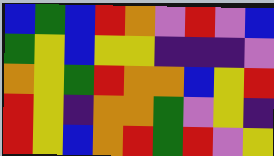[["blue", "green", "blue", "red", "orange", "violet", "red", "violet", "blue"], ["green", "yellow", "blue", "yellow", "yellow", "indigo", "indigo", "indigo", "violet"], ["orange", "yellow", "green", "red", "orange", "orange", "blue", "yellow", "red"], ["red", "yellow", "indigo", "orange", "orange", "green", "violet", "yellow", "indigo"], ["red", "yellow", "blue", "orange", "red", "green", "red", "violet", "yellow"]]